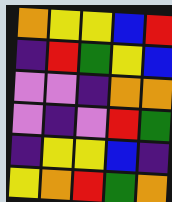[["orange", "yellow", "yellow", "blue", "red"], ["indigo", "red", "green", "yellow", "blue"], ["violet", "violet", "indigo", "orange", "orange"], ["violet", "indigo", "violet", "red", "green"], ["indigo", "yellow", "yellow", "blue", "indigo"], ["yellow", "orange", "red", "green", "orange"]]